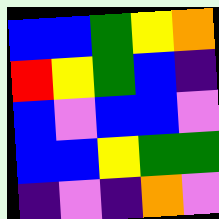[["blue", "blue", "green", "yellow", "orange"], ["red", "yellow", "green", "blue", "indigo"], ["blue", "violet", "blue", "blue", "violet"], ["blue", "blue", "yellow", "green", "green"], ["indigo", "violet", "indigo", "orange", "violet"]]